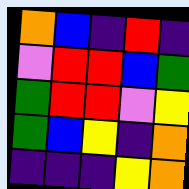[["orange", "blue", "indigo", "red", "indigo"], ["violet", "red", "red", "blue", "green"], ["green", "red", "red", "violet", "yellow"], ["green", "blue", "yellow", "indigo", "orange"], ["indigo", "indigo", "indigo", "yellow", "orange"]]